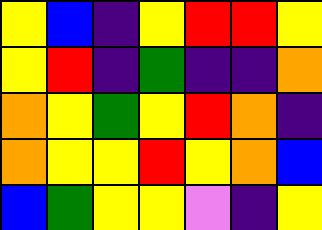[["yellow", "blue", "indigo", "yellow", "red", "red", "yellow"], ["yellow", "red", "indigo", "green", "indigo", "indigo", "orange"], ["orange", "yellow", "green", "yellow", "red", "orange", "indigo"], ["orange", "yellow", "yellow", "red", "yellow", "orange", "blue"], ["blue", "green", "yellow", "yellow", "violet", "indigo", "yellow"]]